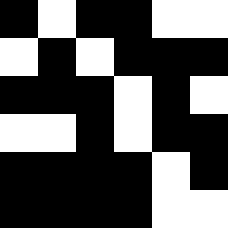[["black", "white", "black", "black", "white", "white"], ["white", "black", "white", "black", "black", "black"], ["black", "black", "black", "white", "black", "white"], ["white", "white", "black", "white", "black", "black"], ["black", "black", "black", "black", "white", "black"], ["black", "black", "black", "black", "white", "white"]]